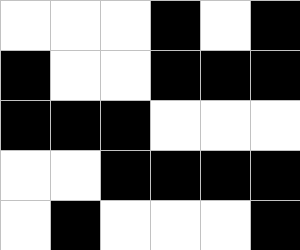[["white", "white", "white", "black", "white", "black"], ["black", "white", "white", "black", "black", "black"], ["black", "black", "black", "white", "white", "white"], ["white", "white", "black", "black", "black", "black"], ["white", "black", "white", "white", "white", "black"]]